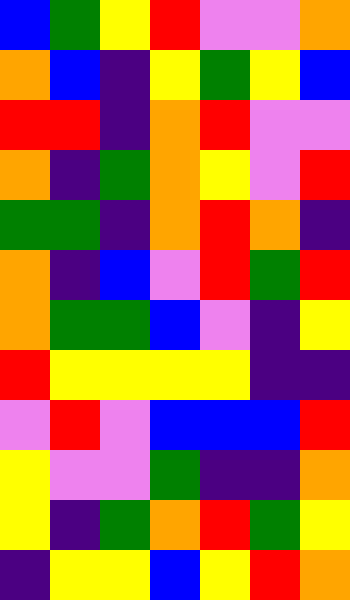[["blue", "green", "yellow", "red", "violet", "violet", "orange"], ["orange", "blue", "indigo", "yellow", "green", "yellow", "blue"], ["red", "red", "indigo", "orange", "red", "violet", "violet"], ["orange", "indigo", "green", "orange", "yellow", "violet", "red"], ["green", "green", "indigo", "orange", "red", "orange", "indigo"], ["orange", "indigo", "blue", "violet", "red", "green", "red"], ["orange", "green", "green", "blue", "violet", "indigo", "yellow"], ["red", "yellow", "yellow", "yellow", "yellow", "indigo", "indigo"], ["violet", "red", "violet", "blue", "blue", "blue", "red"], ["yellow", "violet", "violet", "green", "indigo", "indigo", "orange"], ["yellow", "indigo", "green", "orange", "red", "green", "yellow"], ["indigo", "yellow", "yellow", "blue", "yellow", "red", "orange"]]